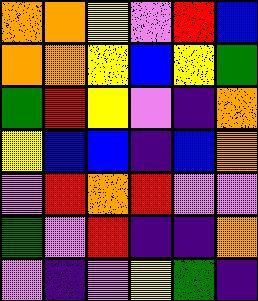[["orange", "orange", "yellow", "violet", "red", "blue"], ["orange", "orange", "yellow", "blue", "yellow", "green"], ["green", "red", "yellow", "violet", "indigo", "orange"], ["yellow", "blue", "blue", "indigo", "blue", "orange"], ["violet", "red", "orange", "red", "violet", "violet"], ["green", "violet", "red", "indigo", "indigo", "orange"], ["violet", "indigo", "violet", "yellow", "green", "indigo"]]